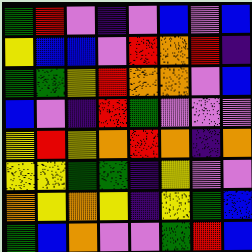[["green", "red", "violet", "indigo", "violet", "blue", "violet", "blue"], ["yellow", "blue", "blue", "violet", "red", "orange", "red", "indigo"], ["green", "green", "yellow", "red", "orange", "orange", "violet", "blue"], ["blue", "violet", "indigo", "red", "green", "violet", "violet", "violet"], ["yellow", "red", "yellow", "orange", "red", "orange", "indigo", "orange"], ["yellow", "yellow", "green", "green", "indigo", "yellow", "violet", "violet"], ["orange", "yellow", "orange", "yellow", "indigo", "yellow", "green", "blue"], ["green", "blue", "orange", "violet", "violet", "green", "red", "blue"]]